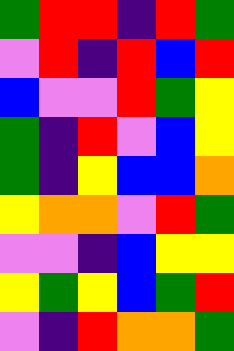[["green", "red", "red", "indigo", "red", "green"], ["violet", "red", "indigo", "red", "blue", "red"], ["blue", "violet", "violet", "red", "green", "yellow"], ["green", "indigo", "red", "violet", "blue", "yellow"], ["green", "indigo", "yellow", "blue", "blue", "orange"], ["yellow", "orange", "orange", "violet", "red", "green"], ["violet", "violet", "indigo", "blue", "yellow", "yellow"], ["yellow", "green", "yellow", "blue", "green", "red"], ["violet", "indigo", "red", "orange", "orange", "green"]]